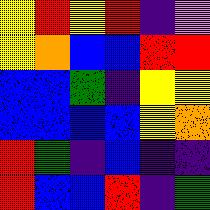[["yellow", "red", "yellow", "red", "indigo", "violet"], ["yellow", "orange", "blue", "blue", "red", "red"], ["blue", "blue", "green", "indigo", "yellow", "yellow"], ["blue", "blue", "blue", "blue", "yellow", "orange"], ["red", "green", "indigo", "blue", "indigo", "indigo"], ["red", "blue", "blue", "red", "indigo", "green"]]